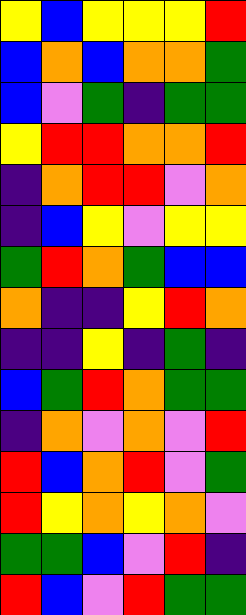[["yellow", "blue", "yellow", "yellow", "yellow", "red"], ["blue", "orange", "blue", "orange", "orange", "green"], ["blue", "violet", "green", "indigo", "green", "green"], ["yellow", "red", "red", "orange", "orange", "red"], ["indigo", "orange", "red", "red", "violet", "orange"], ["indigo", "blue", "yellow", "violet", "yellow", "yellow"], ["green", "red", "orange", "green", "blue", "blue"], ["orange", "indigo", "indigo", "yellow", "red", "orange"], ["indigo", "indigo", "yellow", "indigo", "green", "indigo"], ["blue", "green", "red", "orange", "green", "green"], ["indigo", "orange", "violet", "orange", "violet", "red"], ["red", "blue", "orange", "red", "violet", "green"], ["red", "yellow", "orange", "yellow", "orange", "violet"], ["green", "green", "blue", "violet", "red", "indigo"], ["red", "blue", "violet", "red", "green", "green"]]